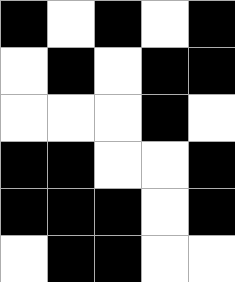[["black", "white", "black", "white", "black"], ["white", "black", "white", "black", "black"], ["white", "white", "white", "black", "white"], ["black", "black", "white", "white", "black"], ["black", "black", "black", "white", "black"], ["white", "black", "black", "white", "white"]]